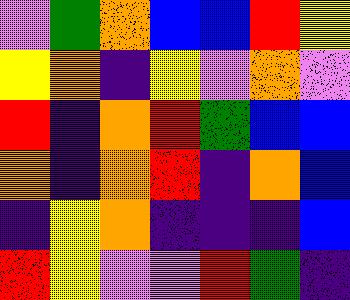[["violet", "green", "orange", "blue", "blue", "red", "yellow"], ["yellow", "orange", "indigo", "yellow", "violet", "orange", "violet"], ["red", "indigo", "orange", "red", "green", "blue", "blue"], ["orange", "indigo", "orange", "red", "indigo", "orange", "blue"], ["indigo", "yellow", "orange", "indigo", "indigo", "indigo", "blue"], ["red", "yellow", "violet", "violet", "red", "green", "indigo"]]